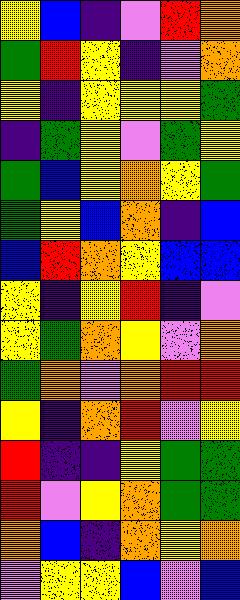[["yellow", "blue", "indigo", "violet", "red", "orange"], ["green", "red", "yellow", "indigo", "violet", "orange"], ["yellow", "indigo", "yellow", "yellow", "yellow", "green"], ["indigo", "green", "yellow", "violet", "green", "yellow"], ["green", "blue", "yellow", "orange", "yellow", "green"], ["green", "yellow", "blue", "orange", "indigo", "blue"], ["blue", "red", "orange", "yellow", "blue", "blue"], ["yellow", "indigo", "yellow", "red", "indigo", "violet"], ["yellow", "green", "orange", "yellow", "violet", "orange"], ["green", "orange", "violet", "orange", "red", "red"], ["yellow", "indigo", "orange", "red", "violet", "yellow"], ["red", "indigo", "indigo", "yellow", "green", "green"], ["red", "violet", "yellow", "orange", "green", "green"], ["orange", "blue", "indigo", "orange", "yellow", "orange"], ["violet", "yellow", "yellow", "blue", "violet", "blue"]]